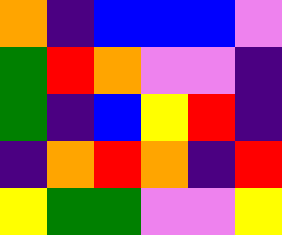[["orange", "indigo", "blue", "blue", "blue", "violet"], ["green", "red", "orange", "violet", "violet", "indigo"], ["green", "indigo", "blue", "yellow", "red", "indigo"], ["indigo", "orange", "red", "orange", "indigo", "red"], ["yellow", "green", "green", "violet", "violet", "yellow"]]